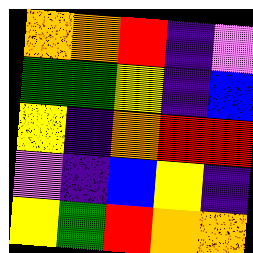[["orange", "orange", "red", "indigo", "violet"], ["green", "green", "yellow", "indigo", "blue"], ["yellow", "indigo", "orange", "red", "red"], ["violet", "indigo", "blue", "yellow", "indigo"], ["yellow", "green", "red", "orange", "orange"]]